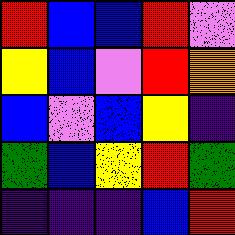[["red", "blue", "blue", "red", "violet"], ["yellow", "blue", "violet", "red", "orange"], ["blue", "violet", "blue", "yellow", "indigo"], ["green", "blue", "yellow", "red", "green"], ["indigo", "indigo", "indigo", "blue", "red"]]